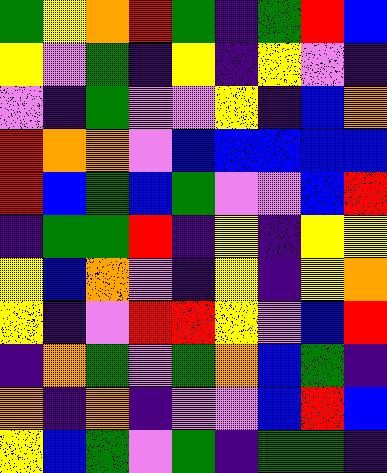[["green", "yellow", "orange", "red", "green", "indigo", "green", "red", "blue"], ["yellow", "violet", "green", "indigo", "yellow", "indigo", "yellow", "violet", "indigo"], ["violet", "indigo", "green", "violet", "violet", "yellow", "indigo", "blue", "orange"], ["red", "orange", "orange", "violet", "blue", "blue", "blue", "blue", "blue"], ["red", "blue", "green", "blue", "green", "violet", "violet", "blue", "red"], ["indigo", "green", "green", "red", "indigo", "yellow", "indigo", "yellow", "yellow"], ["yellow", "blue", "orange", "violet", "indigo", "yellow", "indigo", "yellow", "orange"], ["yellow", "indigo", "violet", "red", "red", "yellow", "violet", "blue", "red"], ["indigo", "orange", "green", "violet", "green", "orange", "blue", "green", "indigo"], ["orange", "indigo", "orange", "indigo", "violet", "violet", "blue", "red", "blue"], ["yellow", "blue", "green", "violet", "green", "indigo", "green", "green", "indigo"]]